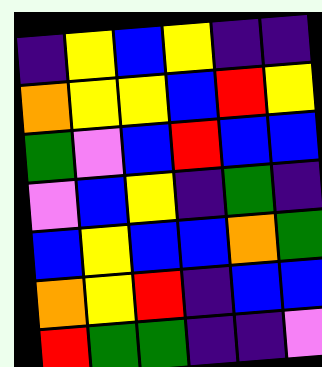[["indigo", "yellow", "blue", "yellow", "indigo", "indigo"], ["orange", "yellow", "yellow", "blue", "red", "yellow"], ["green", "violet", "blue", "red", "blue", "blue"], ["violet", "blue", "yellow", "indigo", "green", "indigo"], ["blue", "yellow", "blue", "blue", "orange", "green"], ["orange", "yellow", "red", "indigo", "blue", "blue"], ["red", "green", "green", "indigo", "indigo", "violet"]]